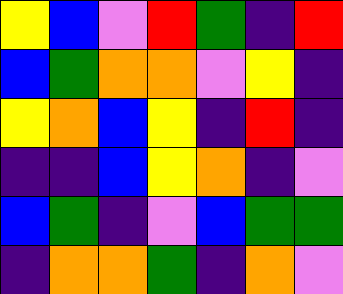[["yellow", "blue", "violet", "red", "green", "indigo", "red"], ["blue", "green", "orange", "orange", "violet", "yellow", "indigo"], ["yellow", "orange", "blue", "yellow", "indigo", "red", "indigo"], ["indigo", "indigo", "blue", "yellow", "orange", "indigo", "violet"], ["blue", "green", "indigo", "violet", "blue", "green", "green"], ["indigo", "orange", "orange", "green", "indigo", "orange", "violet"]]